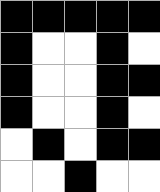[["black", "black", "black", "black", "black"], ["black", "white", "white", "black", "white"], ["black", "white", "white", "black", "black"], ["black", "white", "white", "black", "white"], ["white", "black", "white", "black", "black"], ["white", "white", "black", "white", "white"]]